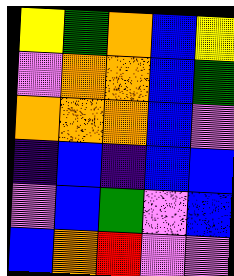[["yellow", "green", "orange", "blue", "yellow"], ["violet", "orange", "orange", "blue", "green"], ["orange", "orange", "orange", "blue", "violet"], ["indigo", "blue", "indigo", "blue", "blue"], ["violet", "blue", "green", "violet", "blue"], ["blue", "orange", "red", "violet", "violet"]]